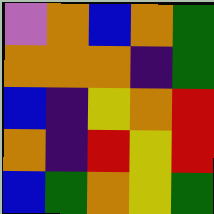[["violet", "orange", "blue", "orange", "green"], ["orange", "orange", "orange", "indigo", "green"], ["blue", "indigo", "yellow", "orange", "red"], ["orange", "indigo", "red", "yellow", "red"], ["blue", "green", "orange", "yellow", "green"]]